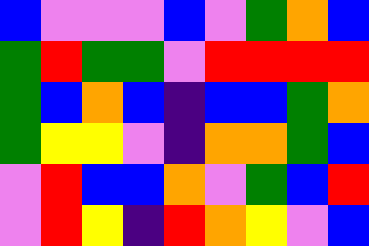[["blue", "violet", "violet", "violet", "blue", "violet", "green", "orange", "blue"], ["green", "red", "green", "green", "violet", "red", "red", "red", "red"], ["green", "blue", "orange", "blue", "indigo", "blue", "blue", "green", "orange"], ["green", "yellow", "yellow", "violet", "indigo", "orange", "orange", "green", "blue"], ["violet", "red", "blue", "blue", "orange", "violet", "green", "blue", "red"], ["violet", "red", "yellow", "indigo", "red", "orange", "yellow", "violet", "blue"]]